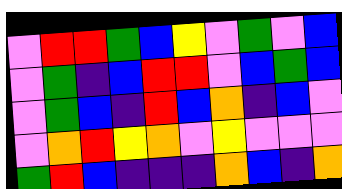[["violet", "red", "red", "green", "blue", "yellow", "violet", "green", "violet", "blue"], ["violet", "green", "indigo", "blue", "red", "red", "violet", "blue", "green", "blue"], ["violet", "green", "blue", "indigo", "red", "blue", "orange", "indigo", "blue", "violet"], ["violet", "orange", "red", "yellow", "orange", "violet", "yellow", "violet", "violet", "violet"], ["green", "red", "blue", "indigo", "indigo", "indigo", "orange", "blue", "indigo", "orange"]]